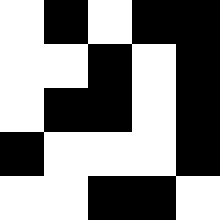[["white", "black", "white", "black", "black"], ["white", "white", "black", "white", "black"], ["white", "black", "black", "white", "black"], ["black", "white", "white", "white", "black"], ["white", "white", "black", "black", "white"]]